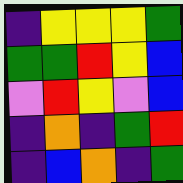[["indigo", "yellow", "yellow", "yellow", "green"], ["green", "green", "red", "yellow", "blue"], ["violet", "red", "yellow", "violet", "blue"], ["indigo", "orange", "indigo", "green", "red"], ["indigo", "blue", "orange", "indigo", "green"]]